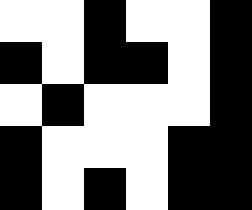[["white", "white", "black", "white", "white", "black"], ["black", "white", "black", "black", "white", "black"], ["white", "black", "white", "white", "white", "black"], ["black", "white", "white", "white", "black", "black"], ["black", "white", "black", "white", "black", "black"]]